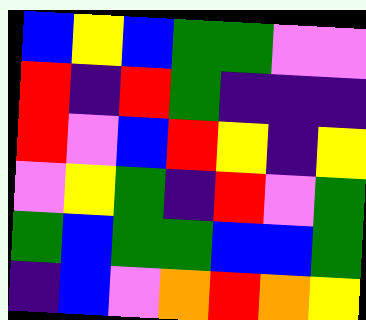[["blue", "yellow", "blue", "green", "green", "violet", "violet"], ["red", "indigo", "red", "green", "indigo", "indigo", "indigo"], ["red", "violet", "blue", "red", "yellow", "indigo", "yellow"], ["violet", "yellow", "green", "indigo", "red", "violet", "green"], ["green", "blue", "green", "green", "blue", "blue", "green"], ["indigo", "blue", "violet", "orange", "red", "orange", "yellow"]]